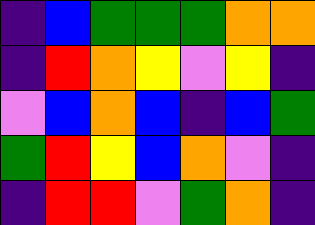[["indigo", "blue", "green", "green", "green", "orange", "orange"], ["indigo", "red", "orange", "yellow", "violet", "yellow", "indigo"], ["violet", "blue", "orange", "blue", "indigo", "blue", "green"], ["green", "red", "yellow", "blue", "orange", "violet", "indigo"], ["indigo", "red", "red", "violet", "green", "orange", "indigo"]]